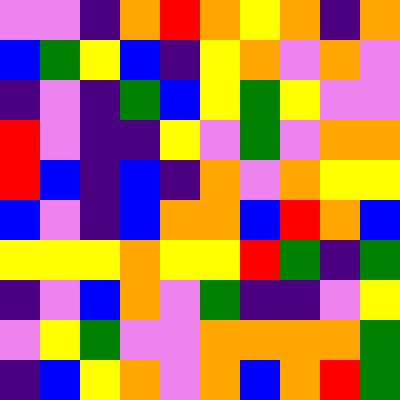[["violet", "violet", "indigo", "orange", "red", "orange", "yellow", "orange", "indigo", "orange"], ["blue", "green", "yellow", "blue", "indigo", "yellow", "orange", "violet", "orange", "violet"], ["indigo", "violet", "indigo", "green", "blue", "yellow", "green", "yellow", "violet", "violet"], ["red", "violet", "indigo", "indigo", "yellow", "violet", "green", "violet", "orange", "orange"], ["red", "blue", "indigo", "blue", "indigo", "orange", "violet", "orange", "yellow", "yellow"], ["blue", "violet", "indigo", "blue", "orange", "orange", "blue", "red", "orange", "blue"], ["yellow", "yellow", "yellow", "orange", "yellow", "yellow", "red", "green", "indigo", "green"], ["indigo", "violet", "blue", "orange", "violet", "green", "indigo", "indigo", "violet", "yellow"], ["violet", "yellow", "green", "violet", "violet", "orange", "orange", "orange", "orange", "green"], ["indigo", "blue", "yellow", "orange", "violet", "orange", "blue", "orange", "red", "green"]]